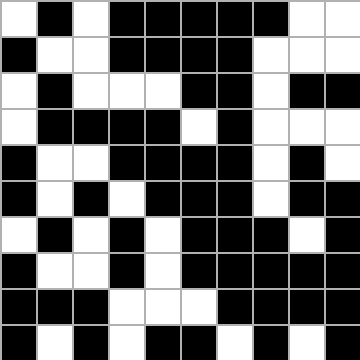[["white", "black", "white", "black", "black", "black", "black", "black", "white", "white"], ["black", "white", "white", "black", "black", "black", "black", "white", "white", "white"], ["white", "black", "white", "white", "white", "black", "black", "white", "black", "black"], ["white", "black", "black", "black", "black", "white", "black", "white", "white", "white"], ["black", "white", "white", "black", "black", "black", "black", "white", "black", "white"], ["black", "white", "black", "white", "black", "black", "black", "white", "black", "black"], ["white", "black", "white", "black", "white", "black", "black", "black", "white", "black"], ["black", "white", "white", "black", "white", "black", "black", "black", "black", "black"], ["black", "black", "black", "white", "white", "white", "black", "black", "black", "black"], ["black", "white", "black", "white", "black", "black", "white", "black", "white", "black"]]